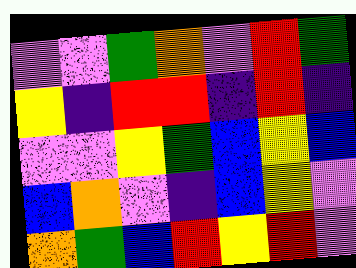[["violet", "violet", "green", "orange", "violet", "red", "green"], ["yellow", "indigo", "red", "red", "indigo", "red", "indigo"], ["violet", "violet", "yellow", "green", "blue", "yellow", "blue"], ["blue", "orange", "violet", "indigo", "blue", "yellow", "violet"], ["orange", "green", "blue", "red", "yellow", "red", "violet"]]